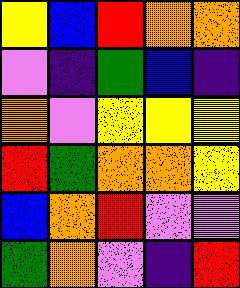[["yellow", "blue", "red", "orange", "orange"], ["violet", "indigo", "green", "blue", "indigo"], ["orange", "violet", "yellow", "yellow", "yellow"], ["red", "green", "orange", "orange", "yellow"], ["blue", "orange", "red", "violet", "violet"], ["green", "orange", "violet", "indigo", "red"]]